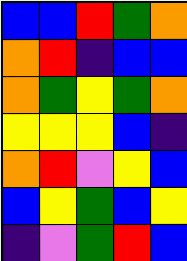[["blue", "blue", "red", "green", "orange"], ["orange", "red", "indigo", "blue", "blue"], ["orange", "green", "yellow", "green", "orange"], ["yellow", "yellow", "yellow", "blue", "indigo"], ["orange", "red", "violet", "yellow", "blue"], ["blue", "yellow", "green", "blue", "yellow"], ["indigo", "violet", "green", "red", "blue"]]